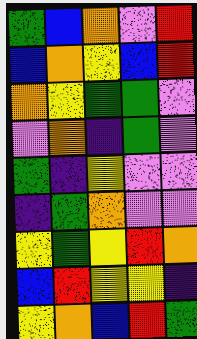[["green", "blue", "orange", "violet", "red"], ["blue", "orange", "yellow", "blue", "red"], ["orange", "yellow", "green", "green", "violet"], ["violet", "orange", "indigo", "green", "violet"], ["green", "indigo", "yellow", "violet", "violet"], ["indigo", "green", "orange", "violet", "violet"], ["yellow", "green", "yellow", "red", "orange"], ["blue", "red", "yellow", "yellow", "indigo"], ["yellow", "orange", "blue", "red", "green"]]